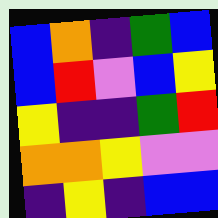[["blue", "orange", "indigo", "green", "blue"], ["blue", "red", "violet", "blue", "yellow"], ["yellow", "indigo", "indigo", "green", "red"], ["orange", "orange", "yellow", "violet", "violet"], ["indigo", "yellow", "indigo", "blue", "blue"]]